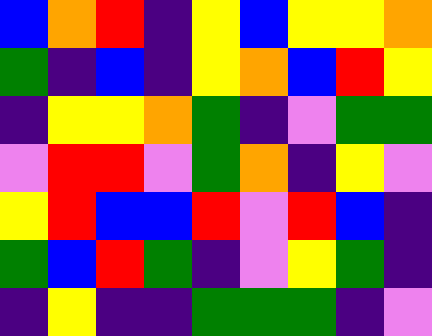[["blue", "orange", "red", "indigo", "yellow", "blue", "yellow", "yellow", "orange"], ["green", "indigo", "blue", "indigo", "yellow", "orange", "blue", "red", "yellow"], ["indigo", "yellow", "yellow", "orange", "green", "indigo", "violet", "green", "green"], ["violet", "red", "red", "violet", "green", "orange", "indigo", "yellow", "violet"], ["yellow", "red", "blue", "blue", "red", "violet", "red", "blue", "indigo"], ["green", "blue", "red", "green", "indigo", "violet", "yellow", "green", "indigo"], ["indigo", "yellow", "indigo", "indigo", "green", "green", "green", "indigo", "violet"]]